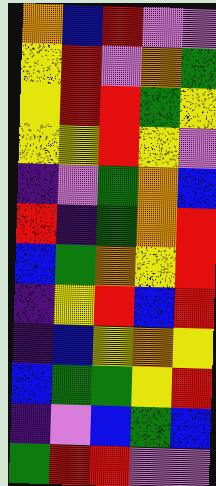[["orange", "blue", "red", "violet", "violet"], ["yellow", "red", "violet", "orange", "green"], ["yellow", "red", "red", "green", "yellow"], ["yellow", "yellow", "red", "yellow", "violet"], ["indigo", "violet", "green", "orange", "blue"], ["red", "indigo", "green", "orange", "red"], ["blue", "green", "orange", "yellow", "red"], ["indigo", "yellow", "red", "blue", "red"], ["indigo", "blue", "yellow", "orange", "yellow"], ["blue", "green", "green", "yellow", "red"], ["indigo", "violet", "blue", "green", "blue"], ["green", "red", "red", "violet", "violet"]]